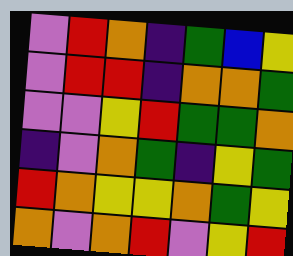[["violet", "red", "orange", "indigo", "green", "blue", "yellow"], ["violet", "red", "red", "indigo", "orange", "orange", "green"], ["violet", "violet", "yellow", "red", "green", "green", "orange"], ["indigo", "violet", "orange", "green", "indigo", "yellow", "green"], ["red", "orange", "yellow", "yellow", "orange", "green", "yellow"], ["orange", "violet", "orange", "red", "violet", "yellow", "red"]]